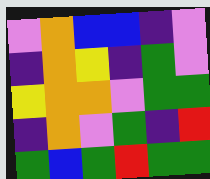[["violet", "orange", "blue", "blue", "indigo", "violet"], ["indigo", "orange", "yellow", "indigo", "green", "violet"], ["yellow", "orange", "orange", "violet", "green", "green"], ["indigo", "orange", "violet", "green", "indigo", "red"], ["green", "blue", "green", "red", "green", "green"]]